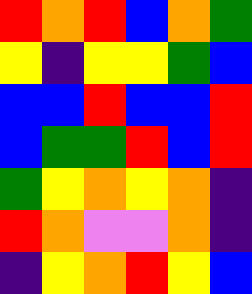[["red", "orange", "red", "blue", "orange", "green"], ["yellow", "indigo", "yellow", "yellow", "green", "blue"], ["blue", "blue", "red", "blue", "blue", "red"], ["blue", "green", "green", "red", "blue", "red"], ["green", "yellow", "orange", "yellow", "orange", "indigo"], ["red", "orange", "violet", "violet", "orange", "indigo"], ["indigo", "yellow", "orange", "red", "yellow", "blue"]]